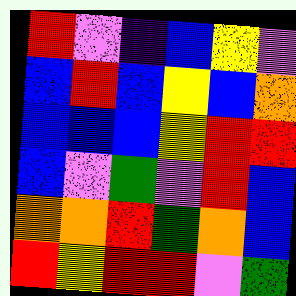[["red", "violet", "indigo", "blue", "yellow", "violet"], ["blue", "red", "blue", "yellow", "blue", "orange"], ["blue", "blue", "blue", "yellow", "red", "red"], ["blue", "violet", "green", "violet", "red", "blue"], ["orange", "orange", "red", "green", "orange", "blue"], ["red", "yellow", "red", "red", "violet", "green"]]